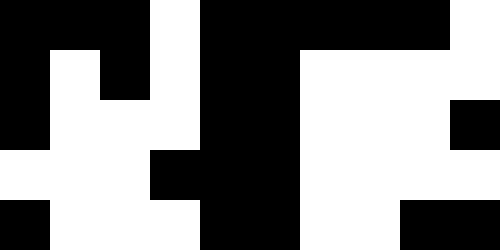[["black", "black", "black", "white", "black", "black", "black", "black", "black", "white"], ["black", "white", "black", "white", "black", "black", "white", "white", "white", "white"], ["black", "white", "white", "white", "black", "black", "white", "white", "white", "black"], ["white", "white", "white", "black", "black", "black", "white", "white", "white", "white"], ["black", "white", "white", "white", "black", "black", "white", "white", "black", "black"]]